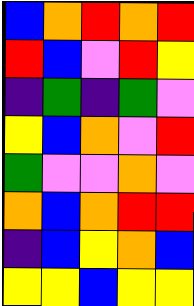[["blue", "orange", "red", "orange", "red"], ["red", "blue", "violet", "red", "yellow"], ["indigo", "green", "indigo", "green", "violet"], ["yellow", "blue", "orange", "violet", "red"], ["green", "violet", "violet", "orange", "violet"], ["orange", "blue", "orange", "red", "red"], ["indigo", "blue", "yellow", "orange", "blue"], ["yellow", "yellow", "blue", "yellow", "yellow"]]